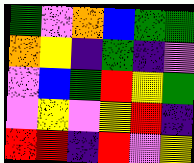[["green", "violet", "orange", "blue", "green", "green"], ["orange", "yellow", "indigo", "green", "indigo", "violet"], ["violet", "blue", "green", "red", "yellow", "green"], ["violet", "yellow", "violet", "yellow", "red", "indigo"], ["red", "red", "indigo", "red", "violet", "yellow"]]